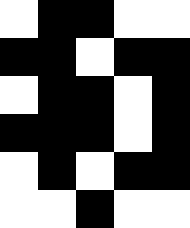[["white", "black", "black", "white", "white"], ["black", "black", "white", "black", "black"], ["white", "black", "black", "white", "black"], ["black", "black", "black", "white", "black"], ["white", "black", "white", "black", "black"], ["white", "white", "black", "white", "white"]]